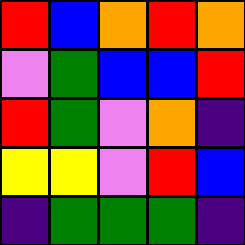[["red", "blue", "orange", "red", "orange"], ["violet", "green", "blue", "blue", "red"], ["red", "green", "violet", "orange", "indigo"], ["yellow", "yellow", "violet", "red", "blue"], ["indigo", "green", "green", "green", "indigo"]]